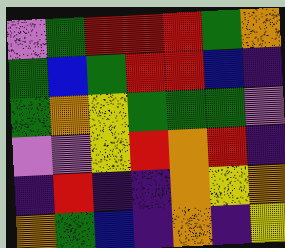[["violet", "green", "red", "red", "red", "green", "orange"], ["green", "blue", "green", "red", "red", "blue", "indigo"], ["green", "orange", "yellow", "green", "green", "green", "violet"], ["violet", "violet", "yellow", "red", "orange", "red", "indigo"], ["indigo", "red", "indigo", "indigo", "orange", "yellow", "orange"], ["orange", "green", "blue", "indigo", "orange", "indigo", "yellow"]]